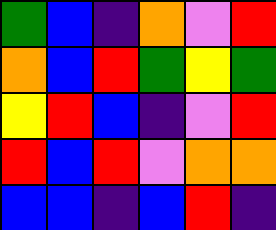[["green", "blue", "indigo", "orange", "violet", "red"], ["orange", "blue", "red", "green", "yellow", "green"], ["yellow", "red", "blue", "indigo", "violet", "red"], ["red", "blue", "red", "violet", "orange", "orange"], ["blue", "blue", "indigo", "blue", "red", "indigo"]]